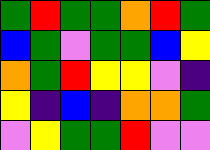[["green", "red", "green", "green", "orange", "red", "green"], ["blue", "green", "violet", "green", "green", "blue", "yellow"], ["orange", "green", "red", "yellow", "yellow", "violet", "indigo"], ["yellow", "indigo", "blue", "indigo", "orange", "orange", "green"], ["violet", "yellow", "green", "green", "red", "violet", "violet"]]